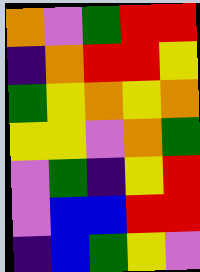[["orange", "violet", "green", "red", "red"], ["indigo", "orange", "red", "red", "yellow"], ["green", "yellow", "orange", "yellow", "orange"], ["yellow", "yellow", "violet", "orange", "green"], ["violet", "green", "indigo", "yellow", "red"], ["violet", "blue", "blue", "red", "red"], ["indigo", "blue", "green", "yellow", "violet"]]